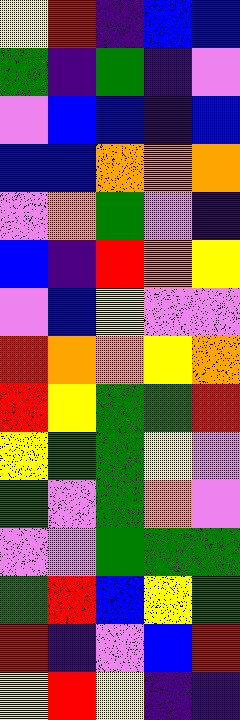[["yellow", "red", "indigo", "blue", "blue"], ["green", "indigo", "green", "indigo", "violet"], ["violet", "blue", "blue", "indigo", "blue"], ["blue", "blue", "orange", "orange", "orange"], ["violet", "orange", "green", "violet", "indigo"], ["blue", "indigo", "red", "orange", "yellow"], ["violet", "blue", "yellow", "violet", "violet"], ["red", "orange", "orange", "yellow", "orange"], ["red", "yellow", "green", "green", "red"], ["yellow", "green", "green", "yellow", "violet"], ["green", "violet", "green", "orange", "violet"], ["violet", "violet", "green", "green", "green"], ["green", "red", "blue", "yellow", "green"], ["red", "indigo", "violet", "blue", "red"], ["yellow", "red", "yellow", "indigo", "indigo"]]